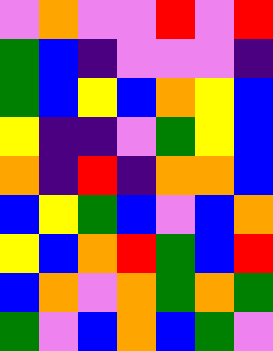[["violet", "orange", "violet", "violet", "red", "violet", "red"], ["green", "blue", "indigo", "violet", "violet", "violet", "indigo"], ["green", "blue", "yellow", "blue", "orange", "yellow", "blue"], ["yellow", "indigo", "indigo", "violet", "green", "yellow", "blue"], ["orange", "indigo", "red", "indigo", "orange", "orange", "blue"], ["blue", "yellow", "green", "blue", "violet", "blue", "orange"], ["yellow", "blue", "orange", "red", "green", "blue", "red"], ["blue", "orange", "violet", "orange", "green", "orange", "green"], ["green", "violet", "blue", "orange", "blue", "green", "violet"]]